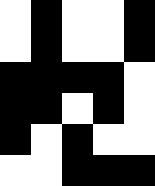[["white", "black", "white", "white", "black"], ["white", "black", "white", "white", "black"], ["black", "black", "black", "black", "white"], ["black", "black", "white", "black", "white"], ["black", "white", "black", "white", "white"], ["white", "white", "black", "black", "black"]]